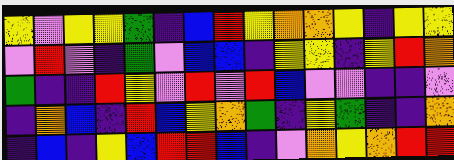[["yellow", "violet", "yellow", "yellow", "green", "indigo", "blue", "red", "yellow", "orange", "orange", "yellow", "indigo", "yellow", "yellow"], ["violet", "red", "violet", "indigo", "green", "violet", "blue", "blue", "indigo", "yellow", "yellow", "indigo", "yellow", "red", "orange"], ["green", "indigo", "indigo", "red", "yellow", "violet", "red", "violet", "red", "blue", "violet", "violet", "indigo", "indigo", "violet"], ["indigo", "orange", "blue", "indigo", "red", "blue", "yellow", "orange", "green", "indigo", "yellow", "green", "indigo", "indigo", "orange"], ["indigo", "blue", "indigo", "yellow", "blue", "red", "red", "blue", "indigo", "violet", "orange", "yellow", "orange", "red", "red"]]